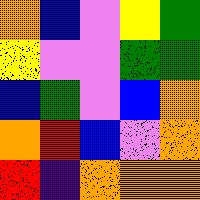[["orange", "blue", "violet", "yellow", "green"], ["yellow", "violet", "violet", "green", "green"], ["blue", "green", "violet", "blue", "orange"], ["orange", "red", "blue", "violet", "orange"], ["red", "indigo", "orange", "orange", "orange"]]